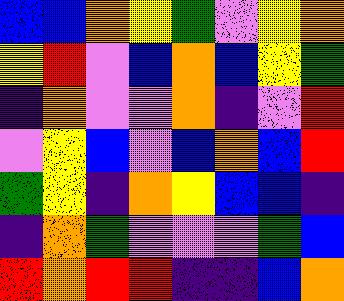[["blue", "blue", "orange", "yellow", "green", "violet", "yellow", "orange"], ["yellow", "red", "violet", "blue", "orange", "blue", "yellow", "green"], ["indigo", "orange", "violet", "violet", "orange", "indigo", "violet", "red"], ["violet", "yellow", "blue", "violet", "blue", "orange", "blue", "red"], ["green", "yellow", "indigo", "orange", "yellow", "blue", "blue", "indigo"], ["indigo", "orange", "green", "violet", "violet", "violet", "green", "blue"], ["red", "orange", "red", "red", "indigo", "indigo", "blue", "orange"]]